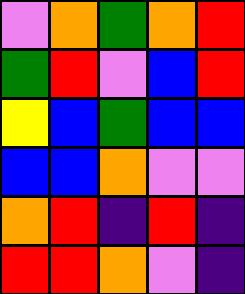[["violet", "orange", "green", "orange", "red"], ["green", "red", "violet", "blue", "red"], ["yellow", "blue", "green", "blue", "blue"], ["blue", "blue", "orange", "violet", "violet"], ["orange", "red", "indigo", "red", "indigo"], ["red", "red", "orange", "violet", "indigo"]]